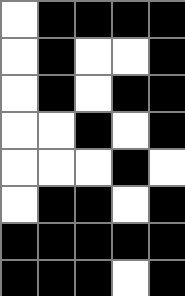[["white", "black", "black", "black", "black"], ["white", "black", "white", "white", "black"], ["white", "black", "white", "black", "black"], ["white", "white", "black", "white", "black"], ["white", "white", "white", "black", "white"], ["white", "black", "black", "white", "black"], ["black", "black", "black", "black", "black"], ["black", "black", "black", "white", "black"]]